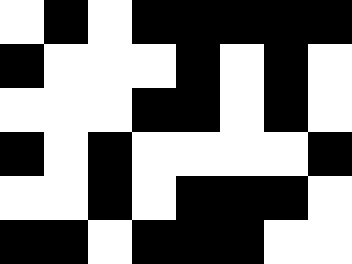[["white", "black", "white", "black", "black", "black", "black", "black"], ["black", "white", "white", "white", "black", "white", "black", "white"], ["white", "white", "white", "black", "black", "white", "black", "white"], ["black", "white", "black", "white", "white", "white", "white", "black"], ["white", "white", "black", "white", "black", "black", "black", "white"], ["black", "black", "white", "black", "black", "black", "white", "white"]]